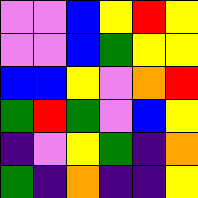[["violet", "violet", "blue", "yellow", "red", "yellow"], ["violet", "violet", "blue", "green", "yellow", "yellow"], ["blue", "blue", "yellow", "violet", "orange", "red"], ["green", "red", "green", "violet", "blue", "yellow"], ["indigo", "violet", "yellow", "green", "indigo", "orange"], ["green", "indigo", "orange", "indigo", "indigo", "yellow"]]